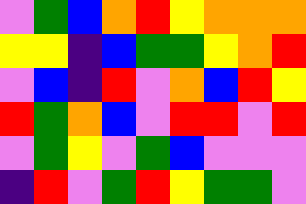[["violet", "green", "blue", "orange", "red", "yellow", "orange", "orange", "orange"], ["yellow", "yellow", "indigo", "blue", "green", "green", "yellow", "orange", "red"], ["violet", "blue", "indigo", "red", "violet", "orange", "blue", "red", "yellow"], ["red", "green", "orange", "blue", "violet", "red", "red", "violet", "red"], ["violet", "green", "yellow", "violet", "green", "blue", "violet", "violet", "violet"], ["indigo", "red", "violet", "green", "red", "yellow", "green", "green", "violet"]]